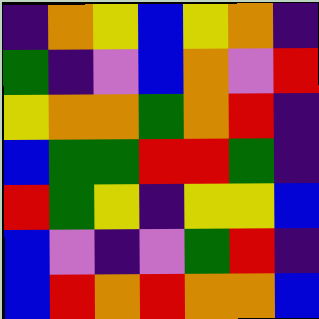[["indigo", "orange", "yellow", "blue", "yellow", "orange", "indigo"], ["green", "indigo", "violet", "blue", "orange", "violet", "red"], ["yellow", "orange", "orange", "green", "orange", "red", "indigo"], ["blue", "green", "green", "red", "red", "green", "indigo"], ["red", "green", "yellow", "indigo", "yellow", "yellow", "blue"], ["blue", "violet", "indigo", "violet", "green", "red", "indigo"], ["blue", "red", "orange", "red", "orange", "orange", "blue"]]